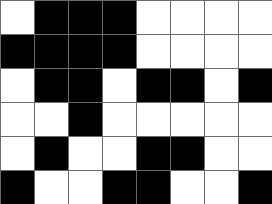[["white", "black", "black", "black", "white", "white", "white", "white"], ["black", "black", "black", "black", "white", "white", "white", "white"], ["white", "black", "black", "white", "black", "black", "white", "black"], ["white", "white", "black", "white", "white", "white", "white", "white"], ["white", "black", "white", "white", "black", "black", "white", "white"], ["black", "white", "white", "black", "black", "white", "white", "black"]]